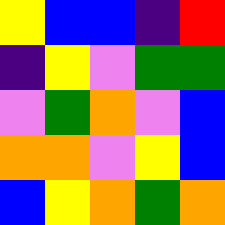[["yellow", "blue", "blue", "indigo", "red"], ["indigo", "yellow", "violet", "green", "green"], ["violet", "green", "orange", "violet", "blue"], ["orange", "orange", "violet", "yellow", "blue"], ["blue", "yellow", "orange", "green", "orange"]]